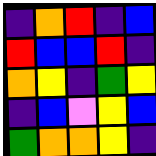[["indigo", "orange", "red", "indigo", "blue"], ["red", "blue", "blue", "red", "indigo"], ["orange", "yellow", "indigo", "green", "yellow"], ["indigo", "blue", "violet", "yellow", "blue"], ["green", "orange", "orange", "yellow", "indigo"]]